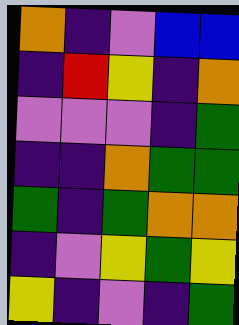[["orange", "indigo", "violet", "blue", "blue"], ["indigo", "red", "yellow", "indigo", "orange"], ["violet", "violet", "violet", "indigo", "green"], ["indigo", "indigo", "orange", "green", "green"], ["green", "indigo", "green", "orange", "orange"], ["indigo", "violet", "yellow", "green", "yellow"], ["yellow", "indigo", "violet", "indigo", "green"]]